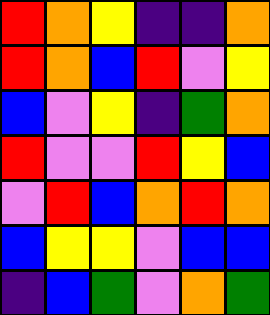[["red", "orange", "yellow", "indigo", "indigo", "orange"], ["red", "orange", "blue", "red", "violet", "yellow"], ["blue", "violet", "yellow", "indigo", "green", "orange"], ["red", "violet", "violet", "red", "yellow", "blue"], ["violet", "red", "blue", "orange", "red", "orange"], ["blue", "yellow", "yellow", "violet", "blue", "blue"], ["indigo", "blue", "green", "violet", "orange", "green"]]